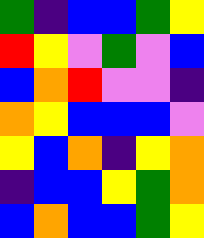[["green", "indigo", "blue", "blue", "green", "yellow"], ["red", "yellow", "violet", "green", "violet", "blue"], ["blue", "orange", "red", "violet", "violet", "indigo"], ["orange", "yellow", "blue", "blue", "blue", "violet"], ["yellow", "blue", "orange", "indigo", "yellow", "orange"], ["indigo", "blue", "blue", "yellow", "green", "orange"], ["blue", "orange", "blue", "blue", "green", "yellow"]]